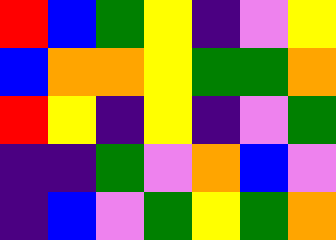[["red", "blue", "green", "yellow", "indigo", "violet", "yellow"], ["blue", "orange", "orange", "yellow", "green", "green", "orange"], ["red", "yellow", "indigo", "yellow", "indigo", "violet", "green"], ["indigo", "indigo", "green", "violet", "orange", "blue", "violet"], ["indigo", "blue", "violet", "green", "yellow", "green", "orange"]]